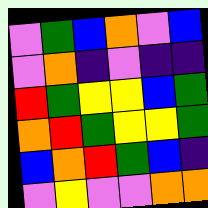[["violet", "green", "blue", "orange", "violet", "blue"], ["violet", "orange", "indigo", "violet", "indigo", "indigo"], ["red", "green", "yellow", "yellow", "blue", "green"], ["orange", "red", "green", "yellow", "yellow", "green"], ["blue", "orange", "red", "green", "blue", "indigo"], ["violet", "yellow", "violet", "violet", "orange", "orange"]]